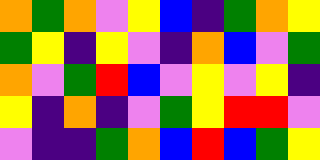[["orange", "green", "orange", "violet", "yellow", "blue", "indigo", "green", "orange", "yellow"], ["green", "yellow", "indigo", "yellow", "violet", "indigo", "orange", "blue", "violet", "green"], ["orange", "violet", "green", "red", "blue", "violet", "yellow", "violet", "yellow", "indigo"], ["yellow", "indigo", "orange", "indigo", "violet", "green", "yellow", "red", "red", "violet"], ["violet", "indigo", "indigo", "green", "orange", "blue", "red", "blue", "green", "yellow"]]